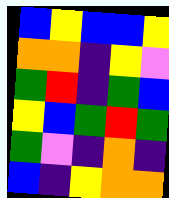[["blue", "yellow", "blue", "blue", "yellow"], ["orange", "orange", "indigo", "yellow", "violet"], ["green", "red", "indigo", "green", "blue"], ["yellow", "blue", "green", "red", "green"], ["green", "violet", "indigo", "orange", "indigo"], ["blue", "indigo", "yellow", "orange", "orange"]]